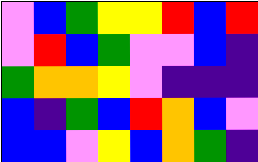[["violet", "blue", "green", "yellow", "yellow", "red", "blue", "red"], ["violet", "red", "blue", "green", "violet", "violet", "blue", "indigo"], ["green", "orange", "orange", "yellow", "violet", "indigo", "indigo", "indigo"], ["blue", "indigo", "green", "blue", "red", "orange", "blue", "violet"], ["blue", "blue", "violet", "yellow", "blue", "orange", "green", "indigo"]]